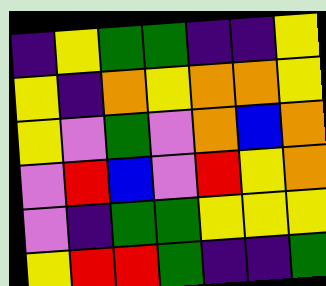[["indigo", "yellow", "green", "green", "indigo", "indigo", "yellow"], ["yellow", "indigo", "orange", "yellow", "orange", "orange", "yellow"], ["yellow", "violet", "green", "violet", "orange", "blue", "orange"], ["violet", "red", "blue", "violet", "red", "yellow", "orange"], ["violet", "indigo", "green", "green", "yellow", "yellow", "yellow"], ["yellow", "red", "red", "green", "indigo", "indigo", "green"]]